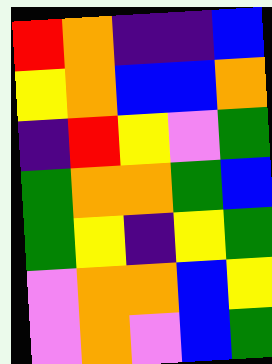[["red", "orange", "indigo", "indigo", "blue"], ["yellow", "orange", "blue", "blue", "orange"], ["indigo", "red", "yellow", "violet", "green"], ["green", "orange", "orange", "green", "blue"], ["green", "yellow", "indigo", "yellow", "green"], ["violet", "orange", "orange", "blue", "yellow"], ["violet", "orange", "violet", "blue", "green"]]